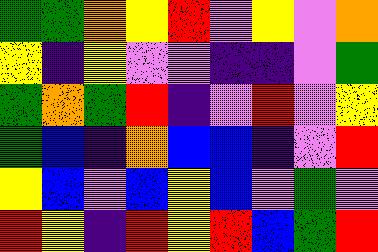[["green", "green", "orange", "yellow", "red", "violet", "yellow", "violet", "orange"], ["yellow", "indigo", "yellow", "violet", "violet", "indigo", "indigo", "violet", "green"], ["green", "orange", "green", "red", "indigo", "violet", "red", "violet", "yellow"], ["green", "blue", "indigo", "orange", "blue", "blue", "indigo", "violet", "red"], ["yellow", "blue", "violet", "blue", "yellow", "blue", "violet", "green", "violet"], ["red", "yellow", "indigo", "red", "yellow", "red", "blue", "green", "red"]]